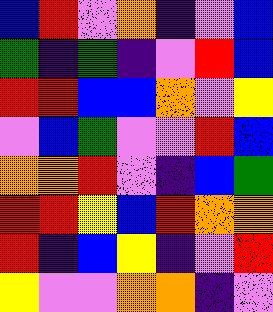[["blue", "red", "violet", "orange", "indigo", "violet", "blue"], ["green", "indigo", "green", "indigo", "violet", "red", "blue"], ["red", "red", "blue", "blue", "orange", "violet", "yellow"], ["violet", "blue", "green", "violet", "violet", "red", "blue"], ["orange", "orange", "red", "violet", "indigo", "blue", "green"], ["red", "red", "yellow", "blue", "red", "orange", "orange"], ["red", "indigo", "blue", "yellow", "indigo", "violet", "red"], ["yellow", "violet", "violet", "orange", "orange", "indigo", "violet"]]